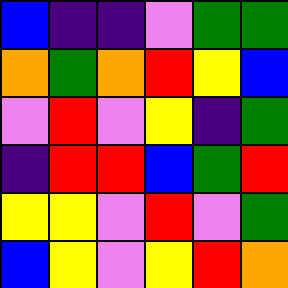[["blue", "indigo", "indigo", "violet", "green", "green"], ["orange", "green", "orange", "red", "yellow", "blue"], ["violet", "red", "violet", "yellow", "indigo", "green"], ["indigo", "red", "red", "blue", "green", "red"], ["yellow", "yellow", "violet", "red", "violet", "green"], ["blue", "yellow", "violet", "yellow", "red", "orange"]]